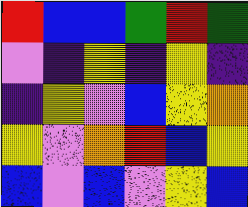[["red", "blue", "blue", "green", "red", "green"], ["violet", "indigo", "yellow", "indigo", "yellow", "indigo"], ["indigo", "yellow", "violet", "blue", "yellow", "orange"], ["yellow", "violet", "orange", "red", "blue", "yellow"], ["blue", "violet", "blue", "violet", "yellow", "blue"]]